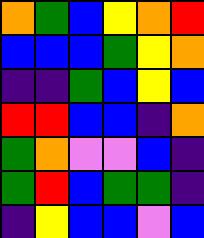[["orange", "green", "blue", "yellow", "orange", "red"], ["blue", "blue", "blue", "green", "yellow", "orange"], ["indigo", "indigo", "green", "blue", "yellow", "blue"], ["red", "red", "blue", "blue", "indigo", "orange"], ["green", "orange", "violet", "violet", "blue", "indigo"], ["green", "red", "blue", "green", "green", "indigo"], ["indigo", "yellow", "blue", "blue", "violet", "blue"]]